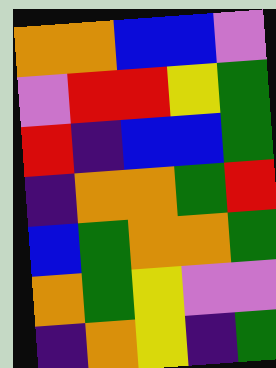[["orange", "orange", "blue", "blue", "violet"], ["violet", "red", "red", "yellow", "green"], ["red", "indigo", "blue", "blue", "green"], ["indigo", "orange", "orange", "green", "red"], ["blue", "green", "orange", "orange", "green"], ["orange", "green", "yellow", "violet", "violet"], ["indigo", "orange", "yellow", "indigo", "green"]]